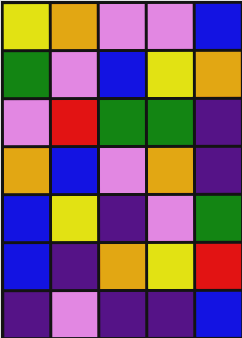[["yellow", "orange", "violet", "violet", "blue"], ["green", "violet", "blue", "yellow", "orange"], ["violet", "red", "green", "green", "indigo"], ["orange", "blue", "violet", "orange", "indigo"], ["blue", "yellow", "indigo", "violet", "green"], ["blue", "indigo", "orange", "yellow", "red"], ["indigo", "violet", "indigo", "indigo", "blue"]]